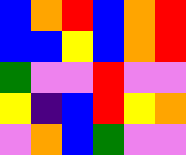[["blue", "orange", "red", "blue", "orange", "red"], ["blue", "blue", "yellow", "blue", "orange", "red"], ["green", "violet", "violet", "red", "violet", "violet"], ["yellow", "indigo", "blue", "red", "yellow", "orange"], ["violet", "orange", "blue", "green", "violet", "violet"]]